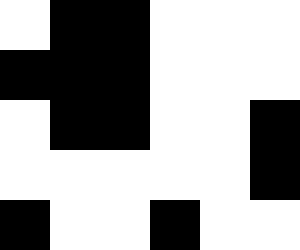[["white", "black", "black", "white", "white", "white"], ["black", "black", "black", "white", "white", "white"], ["white", "black", "black", "white", "white", "black"], ["white", "white", "white", "white", "white", "black"], ["black", "white", "white", "black", "white", "white"]]